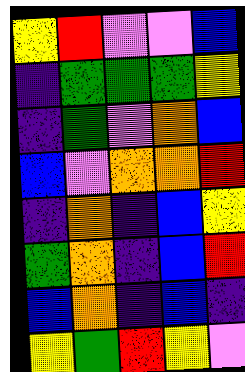[["yellow", "red", "violet", "violet", "blue"], ["indigo", "green", "green", "green", "yellow"], ["indigo", "green", "violet", "orange", "blue"], ["blue", "violet", "orange", "orange", "red"], ["indigo", "orange", "indigo", "blue", "yellow"], ["green", "orange", "indigo", "blue", "red"], ["blue", "orange", "indigo", "blue", "indigo"], ["yellow", "green", "red", "yellow", "violet"]]